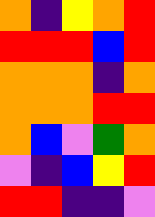[["orange", "indigo", "yellow", "orange", "red"], ["red", "red", "red", "blue", "red"], ["orange", "orange", "orange", "indigo", "orange"], ["orange", "orange", "orange", "red", "red"], ["orange", "blue", "violet", "green", "orange"], ["violet", "indigo", "blue", "yellow", "red"], ["red", "red", "indigo", "indigo", "violet"]]